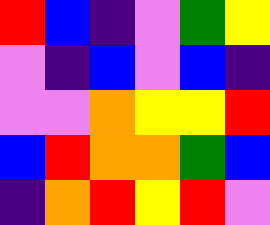[["red", "blue", "indigo", "violet", "green", "yellow"], ["violet", "indigo", "blue", "violet", "blue", "indigo"], ["violet", "violet", "orange", "yellow", "yellow", "red"], ["blue", "red", "orange", "orange", "green", "blue"], ["indigo", "orange", "red", "yellow", "red", "violet"]]